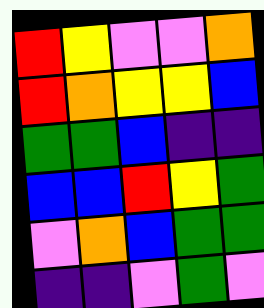[["red", "yellow", "violet", "violet", "orange"], ["red", "orange", "yellow", "yellow", "blue"], ["green", "green", "blue", "indigo", "indigo"], ["blue", "blue", "red", "yellow", "green"], ["violet", "orange", "blue", "green", "green"], ["indigo", "indigo", "violet", "green", "violet"]]